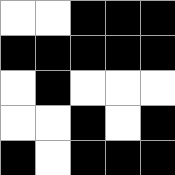[["white", "white", "black", "black", "black"], ["black", "black", "black", "black", "black"], ["white", "black", "white", "white", "white"], ["white", "white", "black", "white", "black"], ["black", "white", "black", "black", "black"]]